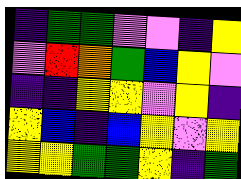[["indigo", "green", "green", "violet", "violet", "indigo", "yellow"], ["violet", "red", "orange", "green", "blue", "yellow", "violet"], ["indigo", "indigo", "yellow", "yellow", "violet", "yellow", "indigo"], ["yellow", "blue", "indigo", "blue", "yellow", "violet", "yellow"], ["yellow", "yellow", "green", "green", "yellow", "indigo", "green"]]